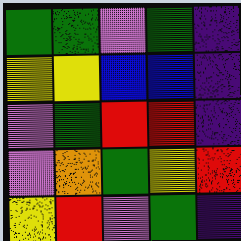[["green", "green", "violet", "green", "indigo"], ["yellow", "yellow", "blue", "blue", "indigo"], ["violet", "green", "red", "red", "indigo"], ["violet", "orange", "green", "yellow", "red"], ["yellow", "red", "violet", "green", "indigo"]]